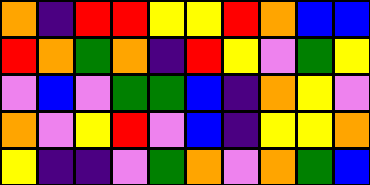[["orange", "indigo", "red", "red", "yellow", "yellow", "red", "orange", "blue", "blue"], ["red", "orange", "green", "orange", "indigo", "red", "yellow", "violet", "green", "yellow"], ["violet", "blue", "violet", "green", "green", "blue", "indigo", "orange", "yellow", "violet"], ["orange", "violet", "yellow", "red", "violet", "blue", "indigo", "yellow", "yellow", "orange"], ["yellow", "indigo", "indigo", "violet", "green", "orange", "violet", "orange", "green", "blue"]]